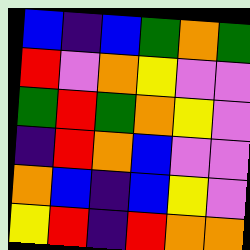[["blue", "indigo", "blue", "green", "orange", "green"], ["red", "violet", "orange", "yellow", "violet", "violet"], ["green", "red", "green", "orange", "yellow", "violet"], ["indigo", "red", "orange", "blue", "violet", "violet"], ["orange", "blue", "indigo", "blue", "yellow", "violet"], ["yellow", "red", "indigo", "red", "orange", "orange"]]